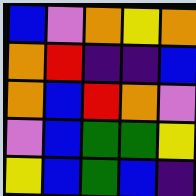[["blue", "violet", "orange", "yellow", "orange"], ["orange", "red", "indigo", "indigo", "blue"], ["orange", "blue", "red", "orange", "violet"], ["violet", "blue", "green", "green", "yellow"], ["yellow", "blue", "green", "blue", "indigo"]]